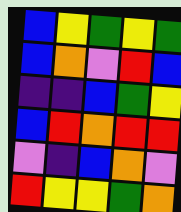[["blue", "yellow", "green", "yellow", "green"], ["blue", "orange", "violet", "red", "blue"], ["indigo", "indigo", "blue", "green", "yellow"], ["blue", "red", "orange", "red", "red"], ["violet", "indigo", "blue", "orange", "violet"], ["red", "yellow", "yellow", "green", "orange"]]